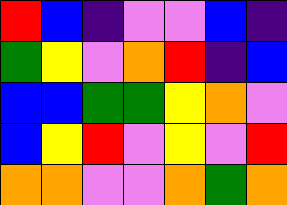[["red", "blue", "indigo", "violet", "violet", "blue", "indigo"], ["green", "yellow", "violet", "orange", "red", "indigo", "blue"], ["blue", "blue", "green", "green", "yellow", "orange", "violet"], ["blue", "yellow", "red", "violet", "yellow", "violet", "red"], ["orange", "orange", "violet", "violet", "orange", "green", "orange"]]